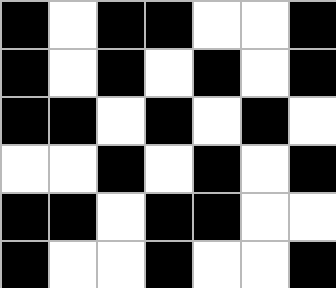[["black", "white", "black", "black", "white", "white", "black"], ["black", "white", "black", "white", "black", "white", "black"], ["black", "black", "white", "black", "white", "black", "white"], ["white", "white", "black", "white", "black", "white", "black"], ["black", "black", "white", "black", "black", "white", "white"], ["black", "white", "white", "black", "white", "white", "black"]]